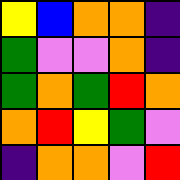[["yellow", "blue", "orange", "orange", "indigo"], ["green", "violet", "violet", "orange", "indigo"], ["green", "orange", "green", "red", "orange"], ["orange", "red", "yellow", "green", "violet"], ["indigo", "orange", "orange", "violet", "red"]]